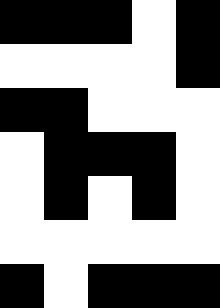[["black", "black", "black", "white", "black"], ["white", "white", "white", "white", "black"], ["black", "black", "white", "white", "white"], ["white", "black", "black", "black", "white"], ["white", "black", "white", "black", "white"], ["white", "white", "white", "white", "white"], ["black", "white", "black", "black", "black"]]